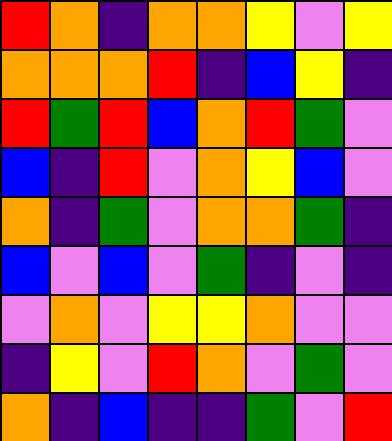[["red", "orange", "indigo", "orange", "orange", "yellow", "violet", "yellow"], ["orange", "orange", "orange", "red", "indigo", "blue", "yellow", "indigo"], ["red", "green", "red", "blue", "orange", "red", "green", "violet"], ["blue", "indigo", "red", "violet", "orange", "yellow", "blue", "violet"], ["orange", "indigo", "green", "violet", "orange", "orange", "green", "indigo"], ["blue", "violet", "blue", "violet", "green", "indigo", "violet", "indigo"], ["violet", "orange", "violet", "yellow", "yellow", "orange", "violet", "violet"], ["indigo", "yellow", "violet", "red", "orange", "violet", "green", "violet"], ["orange", "indigo", "blue", "indigo", "indigo", "green", "violet", "red"]]